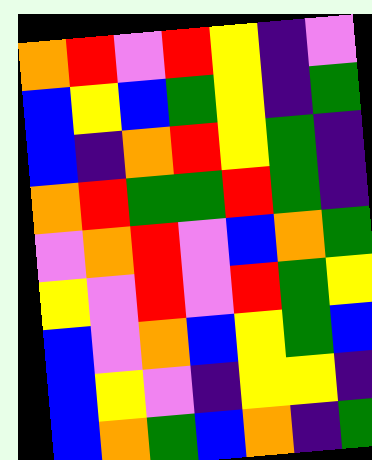[["orange", "red", "violet", "red", "yellow", "indigo", "violet"], ["blue", "yellow", "blue", "green", "yellow", "indigo", "green"], ["blue", "indigo", "orange", "red", "yellow", "green", "indigo"], ["orange", "red", "green", "green", "red", "green", "indigo"], ["violet", "orange", "red", "violet", "blue", "orange", "green"], ["yellow", "violet", "red", "violet", "red", "green", "yellow"], ["blue", "violet", "orange", "blue", "yellow", "green", "blue"], ["blue", "yellow", "violet", "indigo", "yellow", "yellow", "indigo"], ["blue", "orange", "green", "blue", "orange", "indigo", "green"]]